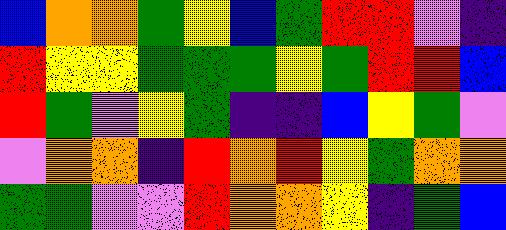[["blue", "orange", "orange", "green", "yellow", "blue", "green", "red", "red", "violet", "indigo"], ["red", "yellow", "yellow", "green", "green", "green", "yellow", "green", "red", "red", "blue"], ["red", "green", "violet", "yellow", "green", "indigo", "indigo", "blue", "yellow", "green", "violet"], ["violet", "orange", "orange", "indigo", "red", "orange", "red", "yellow", "green", "orange", "orange"], ["green", "green", "violet", "violet", "red", "orange", "orange", "yellow", "indigo", "green", "blue"]]